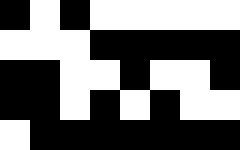[["black", "white", "black", "white", "white", "white", "white", "white"], ["white", "white", "white", "black", "black", "black", "black", "black"], ["black", "black", "white", "white", "black", "white", "white", "black"], ["black", "black", "white", "black", "white", "black", "white", "white"], ["white", "black", "black", "black", "black", "black", "black", "black"]]